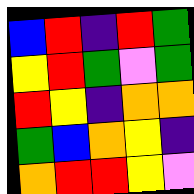[["blue", "red", "indigo", "red", "green"], ["yellow", "red", "green", "violet", "green"], ["red", "yellow", "indigo", "orange", "orange"], ["green", "blue", "orange", "yellow", "indigo"], ["orange", "red", "red", "yellow", "violet"]]